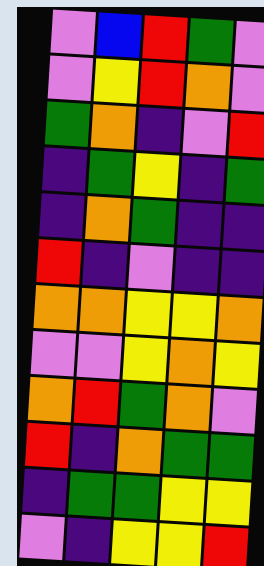[["violet", "blue", "red", "green", "violet"], ["violet", "yellow", "red", "orange", "violet"], ["green", "orange", "indigo", "violet", "red"], ["indigo", "green", "yellow", "indigo", "green"], ["indigo", "orange", "green", "indigo", "indigo"], ["red", "indigo", "violet", "indigo", "indigo"], ["orange", "orange", "yellow", "yellow", "orange"], ["violet", "violet", "yellow", "orange", "yellow"], ["orange", "red", "green", "orange", "violet"], ["red", "indigo", "orange", "green", "green"], ["indigo", "green", "green", "yellow", "yellow"], ["violet", "indigo", "yellow", "yellow", "red"]]